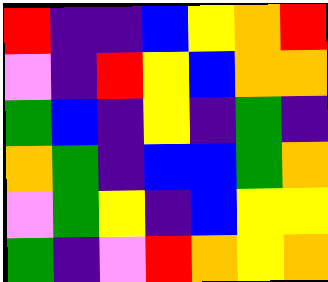[["red", "indigo", "indigo", "blue", "yellow", "orange", "red"], ["violet", "indigo", "red", "yellow", "blue", "orange", "orange"], ["green", "blue", "indigo", "yellow", "indigo", "green", "indigo"], ["orange", "green", "indigo", "blue", "blue", "green", "orange"], ["violet", "green", "yellow", "indigo", "blue", "yellow", "yellow"], ["green", "indigo", "violet", "red", "orange", "yellow", "orange"]]